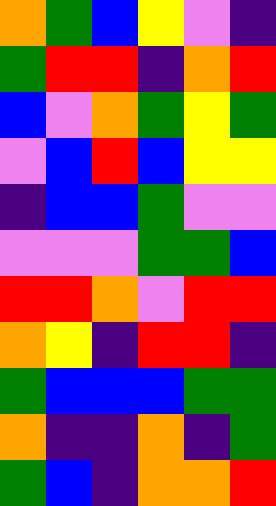[["orange", "green", "blue", "yellow", "violet", "indigo"], ["green", "red", "red", "indigo", "orange", "red"], ["blue", "violet", "orange", "green", "yellow", "green"], ["violet", "blue", "red", "blue", "yellow", "yellow"], ["indigo", "blue", "blue", "green", "violet", "violet"], ["violet", "violet", "violet", "green", "green", "blue"], ["red", "red", "orange", "violet", "red", "red"], ["orange", "yellow", "indigo", "red", "red", "indigo"], ["green", "blue", "blue", "blue", "green", "green"], ["orange", "indigo", "indigo", "orange", "indigo", "green"], ["green", "blue", "indigo", "orange", "orange", "red"]]